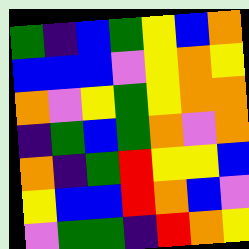[["green", "indigo", "blue", "green", "yellow", "blue", "orange"], ["blue", "blue", "blue", "violet", "yellow", "orange", "yellow"], ["orange", "violet", "yellow", "green", "yellow", "orange", "orange"], ["indigo", "green", "blue", "green", "orange", "violet", "orange"], ["orange", "indigo", "green", "red", "yellow", "yellow", "blue"], ["yellow", "blue", "blue", "red", "orange", "blue", "violet"], ["violet", "green", "green", "indigo", "red", "orange", "yellow"]]